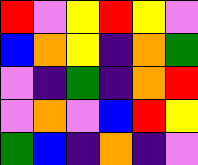[["red", "violet", "yellow", "red", "yellow", "violet"], ["blue", "orange", "yellow", "indigo", "orange", "green"], ["violet", "indigo", "green", "indigo", "orange", "red"], ["violet", "orange", "violet", "blue", "red", "yellow"], ["green", "blue", "indigo", "orange", "indigo", "violet"]]